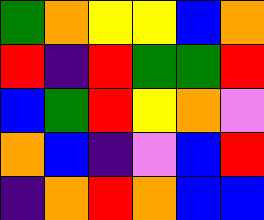[["green", "orange", "yellow", "yellow", "blue", "orange"], ["red", "indigo", "red", "green", "green", "red"], ["blue", "green", "red", "yellow", "orange", "violet"], ["orange", "blue", "indigo", "violet", "blue", "red"], ["indigo", "orange", "red", "orange", "blue", "blue"]]